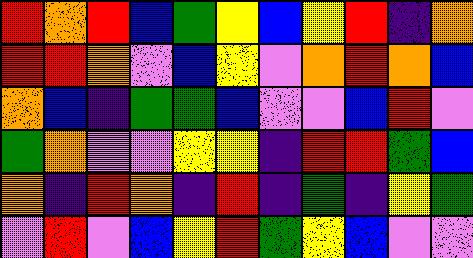[["red", "orange", "red", "blue", "green", "yellow", "blue", "yellow", "red", "indigo", "orange"], ["red", "red", "orange", "violet", "blue", "yellow", "violet", "orange", "red", "orange", "blue"], ["orange", "blue", "indigo", "green", "green", "blue", "violet", "violet", "blue", "red", "violet"], ["green", "orange", "violet", "violet", "yellow", "yellow", "indigo", "red", "red", "green", "blue"], ["orange", "indigo", "red", "orange", "indigo", "red", "indigo", "green", "indigo", "yellow", "green"], ["violet", "red", "violet", "blue", "yellow", "red", "green", "yellow", "blue", "violet", "violet"]]